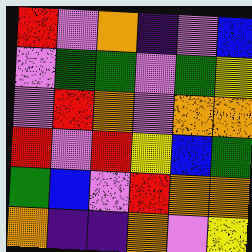[["red", "violet", "orange", "indigo", "violet", "blue"], ["violet", "green", "green", "violet", "green", "yellow"], ["violet", "red", "orange", "violet", "orange", "orange"], ["red", "violet", "red", "yellow", "blue", "green"], ["green", "blue", "violet", "red", "orange", "orange"], ["orange", "indigo", "indigo", "orange", "violet", "yellow"]]